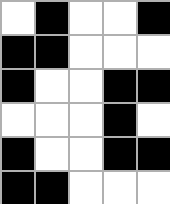[["white", "black", "white", "white", "black"], ["black", "black", "white", "white", "white"], ["black", "white", "white", "black", "black"], ["white", "white", "white", "black", "white"], ["black", "white", "white", "black", "black"], ["black", "black", "white", "white", "white"]]